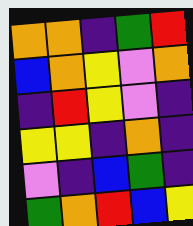[["orange", "orange", "indigo", "green", "red"], ["blue", "orange", "yellow", "violet", "orange"], ["indigo", "red", "yellow", "violet", "indigo"], ["yellow", "yellow", "indigo", "orange", "indigo"], ["violet", "indigo", "blue", "green", "indigo"], ["green", "orange", "red", "blue", "yellow"]]